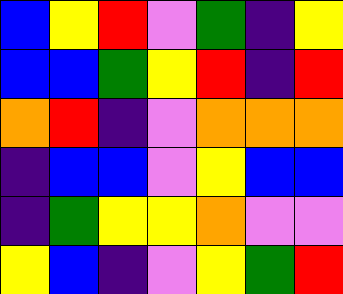[["blue", "yellow", "red", "violet", "green", "indigo", "yellow"], ["blue", "blue", "green", "yellow", "red", "indigo", "red"], ["orange", "red", "indigo", "violet", "orange", "orange", "orange"], ["indigo", "blue", "blue", "violet", "yellow", "blue", "blue"], ["indigo", "green", "yellow", "yellow", "orange", "violet", "violet"], ["yellow", "blue", "indigo", "violet", "yellow", "green", "red"]]